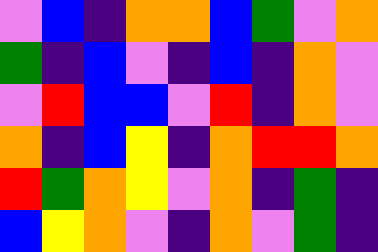[["violet", "blue", "indigo", "orange", "orange", "blue", "green", "violet", "orange"], ["green", "indigo", "blue", "violet", "indigo", "blue", "indigo", "orange", "violet"], ["violet", "red", "blue", "blue", "violet", "red", "indigo", "orange", "violet"], ["orange", "indigo", "blue", "yellow", "indigo", "orange", "red", "red", "orange"], ["red", "green", "orange", "yellow", "violet", "orange", "indigo", "green", "indigo"], ["blue", "yellow", "orange", "violet", "indigo", "orange", "violet", "green", "indigo"]]